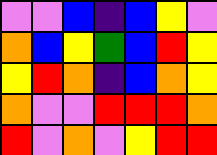[["violet", "violet", "blue", "indigo", "blue", "yellow", "violet"], ["orange", "blue", "yellow", "green", "blue", "red", "yellow"], ["yellow", "red", "orange", "indigo", "blue", "orange", "yellow"], ["orange", "violet", "violet", "red", "red", "red", "orange"], ["red", "violet", "orange", "violet", "yellow", "red", "red"]]